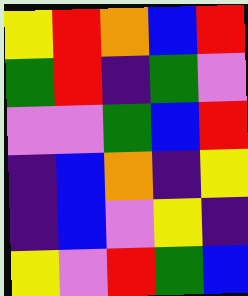[["yellow", "red", "orange", "blue", "red"], ["green", "red", "indigo", "green", "violet"], ["violet", "violet", "green", "blue", "red"], ["indigo", "blue", "orange", "indigo", "yellow"], ["indigo", "blue", "violet", "yellow", "indigo"], ["yellow", "violet", "red", "green", "blue"]]